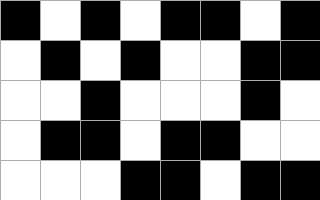[["black", "white", "black", "white", "black", "black", "white", "black"], ["white", "black", "white", "black", "white", "white", "black", "black"], ["white", "white", "black", "white", "white", "white", "black", "white"], ["white", "black", "black", "white", "black", "black", "white", "white"], ["white", "white", "white", "black", "black", "white", "black", "black"]]